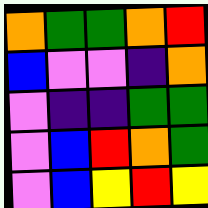[["orange", "green", "green", "orange", "red"], ["blue", "violet", "violet", "indigo", "orange"], ["violet", "indigo", "indigo", "green", "green"], ["violet", "blue", "red", "orange", "green"], ["violet", "blue", "yellow", "red", "yellow"]]